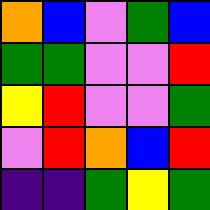[["orange", "blue", "violet", "green", "blue"], ["green", "green", "violet", "violet", "red"], ["yellow", "red", "violet", "violet", "green"], ["violet", "red", "orange", "blue", "red"], ["indigo", "indigo", "green", "yellow", "green"]]